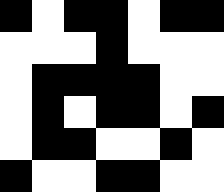[["black", "white", "black", "black", "white", "black", "black"], ["white", "white", "white", "black", "white", "white", "white"], ["white", "black", "black", "black", "black", "white", "white"], ["white", "black", "white", "black", "black", "white", "black"], ["white", "black", "black", "white", "white", "black", "white"], ["black", "white", "white", "black", "black", "white", "white"]]